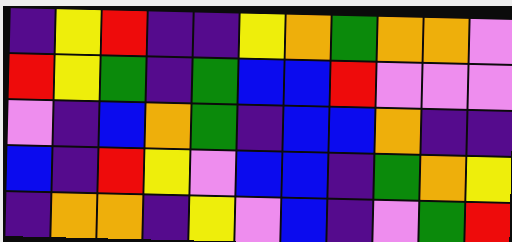[["indigo", "yellow", "red", "indigo", "indigo", "yellow", "orange", "green", "orange", "orange", "violet"], ["red", "yellow", "green", "indigo", "green", "blue", "blue", "red", "violet", "violet", "violet"], ["violet", "indigo", "blue", "orange", "green", "indigo", "blue", "blue", "orange", "indigo", "indigo"], ["blue", "indigo", "red", "yellow", "violet", "blue", "blue", "indigo", "green", "orange", "yellow"], ["indigo", "orange", "orange", "indigo", "yellow", "violet", "blue", "indigo", "violet", "green", "red"]]